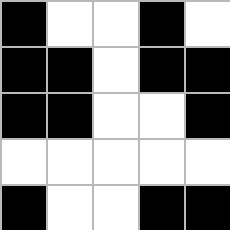[["black", "white", "white", "black", "white"], ["black", "black", "white", "black", "black"], ["black", "black", "white", "white", "black"], ["white", "white", "white", "white", "white"], ["black", "white", "white", "black", "black"]]